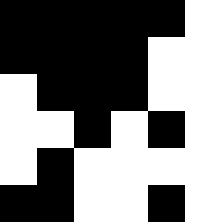[["black", "black", "black", "black", "black", "white"], ["black", "black", "black", "black", "white", "white"], ["white", "black", "black", "black", "white", "white"], ["white", "white", "black", "white", "black", "white"], ["white", "black", "white", "white", "white", "white"], ["black", "black", "white", "white", "black", "white"]]